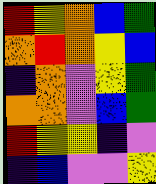[["red", "yellow", "orange", "blue", "green"], ["orange", "red", "orange", "yellow", "blue"], ["indigo", "orange", "violet", "yellow", "green"], ["orange", "orange", "violet", "blue", "green"], ["red", "yellow", "yellow", "indigo", "violet"], ["indigo", "blue", "violet", "violet", "yellow"]]